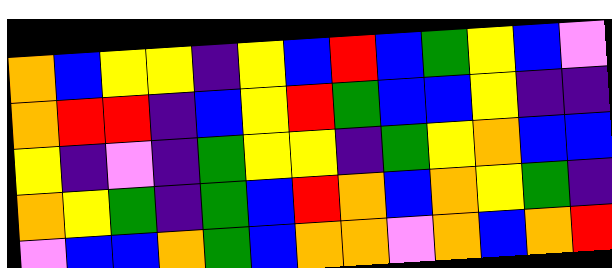[["orange", "blue", "yellow", "yellow", "indigo", "yellow", "blue", "red", "blue", "green", "yellow", "blue", "violet"], ["orange", "red", "red", "indigo", "blue", "yellow", "red", "green", "blue", "blue", "yellow", "indigo", "indigo"], ["yellow", "indigo", "violet", "indigo", "green", "yellow", "yellow", "indigo", "green", "yellow", "orange", "blue", "blue"], ["orange", "yellow", "green", "indigo", "green", "blue", "red", "orange", "blue", "orange", "yellow", "green", "indigo"], ["violet", "blue", "blue", "orange", "green", "blue", "orange", "orange", "violet", "orange", "blue", "orange", "red"]]